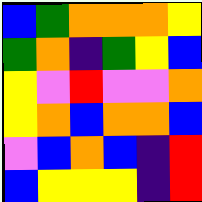[["blue", "green", "orange", "orange", "orange", "yellow"], ["green", "orange", "indigo", "green", "yellow", "blue"], ["yellow", "violet", "red", "violet", "violet", "orange"], ["yellow", "orange", "blue", "orange", "orange", "blue"], ["violet", "blue", "orange", "blue", "indigo", "red"], ["blue", "yellow", "yellow", "yellow", "indigo", "red"]]